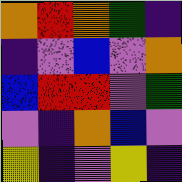[["orange", "red", "orange", "green", "indigo"], ["indigo", "violet", "blue", "violet", "orange"], ["blue", "red", "red", "violet", "green"], ["violet", "indigo", "orange", "blue", "violet"], ["yellow", "indigo", "violet", "yellow", "indigo"]]